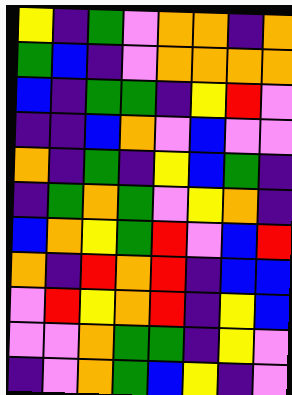[["yellow", "indigo", "green", "violet", "orange", "orange", "indigo", "orange"], ["green", "blue", "indigo", "violet", "orange", "orange", "orange", "orange"], ["blue", "indigo", "green", "green", "indigo", "yellow", "red", "violet"], ["indigo", "indigo", "blue", "orange", "violet", "blue", "violet", "violet"], ["orange", "indigo", "green", "indigo", "yellow", "blue", "green", "indigo"], ["indigo", "green", "orange", "green", "violet", "yellow", "orange", "indigo"], ["blue", "orange", "yellow", "green", "red", "violet", "blue", "red"], ["orange", "indigo", "red", "orange", "red", "indigo", "blue", "blue"], ["violet", "red", "yellow", "orange", "red", "indigo", "yellow", "blue"], ["violet", "violet", "orange", "green", "green", "indigo", "yellow", "violet"], ["indigo", "violet", "orange", "green", "blue", "yellow", "indigo", "violet"]]